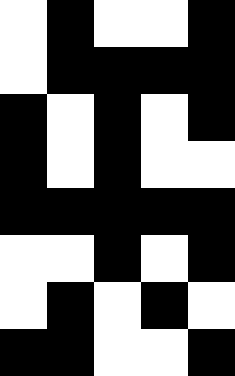[["white", "black", "white", "white", "black"], ["white", "black", "black", "black", "black"], ["black", "white", "black", "white", "black"], ["black", "white", "black", "white", "white"], ["black", "black", "black", "black", "black"], ["white", "white", "black", "white", "black"], ["white", "black", "white", "black", "white"], ["black", "black", "white", "white", "black"]]